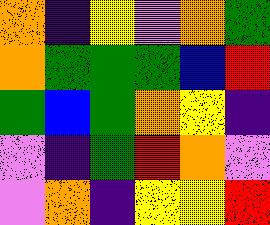[["orange", "indigo", "yellow", "violet", "orange", "green"], ["orange", "green", "green", "green", "blue", "red"], ["green", "blue", "green", "orange", "yellow", "indigo"], ["violet", "indigo", "green", "red", "orange", "violet"], ["violet", "orange", "indigo", "yellow", "yellow", "red"]]